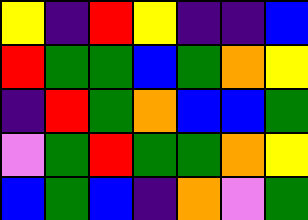[["yellow", "indigo", "red", "yellow", "indigo", "indigo", "blue"], ["red", "green", "green", "blue", "green", "orange", "yellow"], ["indigo", "red", "green", "orange", "blue", "blue", "green"], ["violet", "green", "red", "green", "green", "orange", "yellow"], ["blue", "green", "blue", "indigo", "orange", "violet", "green"]]